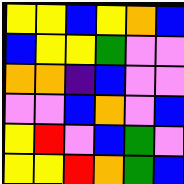[["yellow", "yellow", "blue", "yellow", "orange", "blue"], ["blue", "yellow", "yellow", "green", "violet", "violet"], ["orange", "orange", "indigo", "blue", "violet", "violet"], ["violet", "violet", "blue", "orange", "violet", "blue"], ["yellow", "red", "violet", "blue", "green", "violet"], ["yellow", "yellow", "red", "orange", "green", "blue"]]